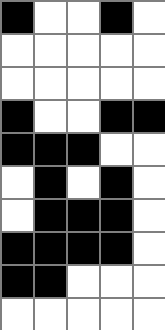[["black", "white", "white", "black", "white"], ["white", "white", "white", "white", "white"], ["white", "white", "white", "white", "white"], ["black", "white", "white", "black", "black"], ["black", "black", "black", "white", "white"], ["white", "black", "white", "black", "white"], ["white", "black", "black", "black", "white"], ["black", "black", "black", "black", "white"], ["black", "black", "white", "white", "white"], ["white", "white", "white", "white", "white"]]